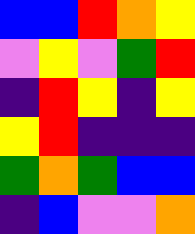[["blue", "blue", "red", "orange", "yellow"], ["violet", "yellow", "violet", "green", "red"], ["indigo", "red", "yellow", "indigo", "yellow"], ["yellow", "red", "indigo", "indigo", "indigo"], ["green", "orange", "green", "blue", "blue"], ["indigo", "blue", "violet", "violet", "orange"]]